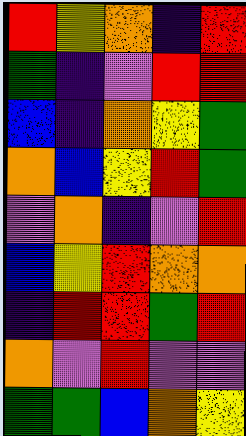[["red", "yellow", "orange", "indigo", "red"], ["green", "indigo", "violet", "red", "red"], ["blue", "indigo", "orange", "yellow", "green"], ["orange", "blue", "yellow", "red", "green"], ["violet", "orange", "indigo", "violet", "red"], ["blue", "yellow", "red", "orange", "orange"], ["indigo", "red", "red", "green", "red"], ["orange", "violet", "red", "violet", "violet"], ["green", "green", "blue", "orange", "yellow"]]